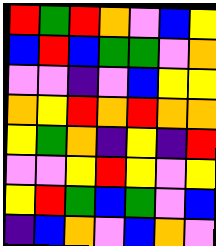[["red", "green", "red", "orange", "violet", "blue", "yellow"], ["blue", "red", "blue", "green", "green", "violet", "orange"], ["violet", "violet", "indigo", "violet", "blue", "yellow", "yellow"], ["orange", "yellow", "red", "orange", "red", "orange", "orange"], ["yellow", "green", "orange", "indigo", "yellow", "indigo", "red"], ["violet", "violet", "yellow", "red", "yellow", "violet", "yellow"], ["yellow", "red", "green", "blue", "green", "violet", "blue"], ["indigo", "blue", "orange", "violet", "blue", "orange", "violet"]]